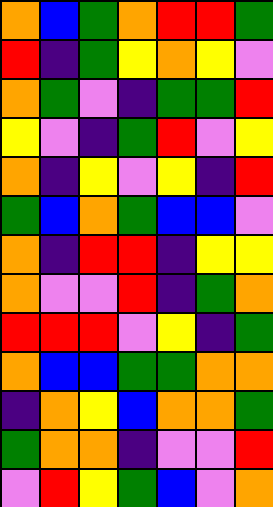[["orange", "blue", "green", "orange", "red", "red", "green"], ["red", "indigo", "green", "yellow", "orange", "yellow", "violet"], ["orange", "green", "violet", "indigo", "green", "green", "red"], ["yellow", "violet", "indigo", "green", "red", "violet", "yellow"], ["orange", "indigo", "yellow", "violet", "yellow", "indigo", "red"], ["green", "blue", "orange", "green", "blue", "blue", "violet"], ["orange", "indigo", "red", "red", "indigo", "yellow", "yellow"], ["orange", "violet", "violet", "red", "indigo", "green", "orange"], ["red", "red", "red", "violet", "yellow", "indigo", "green"], ["orange", "blue", "blue", "green", "green", "orange", "orange"], ["indigo", "orange", "yellow", "blue", "orange", "orange", "green"], ["green", "orange", "orange", "indigo", "violet", "violet", "red"], ["violet", "red", "yellow", "green", "blue", "violet", "orange"]]